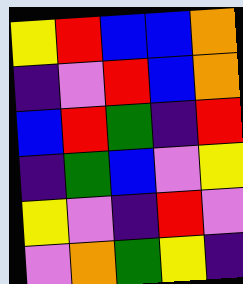[["yellow", "red", "blue", "blue", "orange"], ["indigo", "violet", "red", "blue", "orange"], ["blue", "red", "green", "indigo", "red"], ["indigo", "green", "blue", "violet", "yellow"], ["yellow", "violet", "indigo", "red", "violet"], ["violet", "orange", "green", "yellow", "indigo"]]